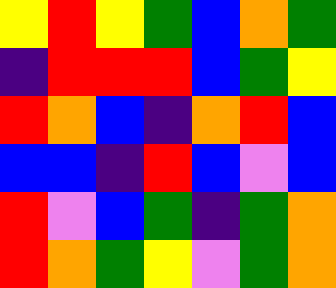[["yellow", "red", "yellow", "green", "blue", "orange", "green"], ["indigo", "red", "red", "red", "blue", "green", "yellow"], ["red", "orange", "blue", "indigo", "orange", "red", "blue"], ["blue", "blue", "indigo", "red", "blue", "violet", "blue"], ["red", "violet", "blue", "green", "indigo", "green", "orange"], ["red", "orange", "green", "yellow", "violet", "green", "orange"]]